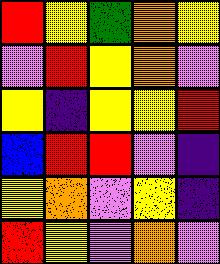[["red", "yellow", "green", "orange", "yellow"], ["violet", "red", "yellow", "orange", "violet"], ["yellow", "indigo", "yellow", "yellow", "red"], ["blue", "red", "red", "violet", "indigo"], ["yellow", "orange", "violet", "yellow", "indigo"], ["red", "yellow", "violet", "orange", "violet"]]